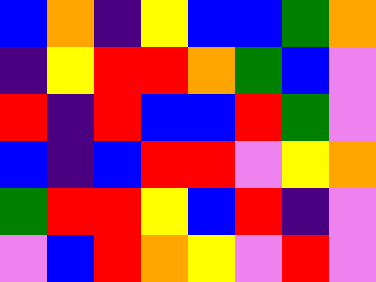[["blue", "orange", "indigo", "yellow", "blue", "blue", "green", "orange"], ["indigo", "yellow", "red", "red", "orange", "green", "blue", "violet"], ["red", "indigo", "red", "blue", "blue", "red", "green", "violet"], ["blue", "indigo", "blue", "red", "red", "violet", "yellow", "orange"], ["green", "red", "red", "yellow", "blue", "red", "indigo", "violet"], ["violet", "blue", "red", "orange", "yellow", "violet", "red", "violet"]]